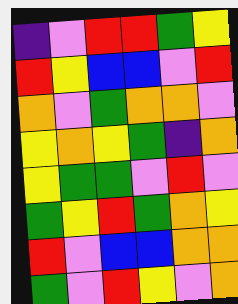[["indigo", "violet", "red", "red", "green", "yellow"], ["red", "yellow", "blue", "blue", "violet", "red"], ["orange", "violet", "green", "orange", "orange", "violet"], ["yellow", "orange", "yellow", "green", "indigo", "orange"], ["yellow", "green", "green", "violet", "red", "violet"], ["green", "yellow", "red", "green", "orange", "yellow"], ["red", "violet", "blue", "blue", "orange", "orange"], ["green", "violet", "red", "yellow", "violet", "orange"]]